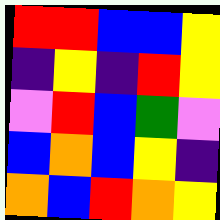[["red", "red", "blue", "blue", "yellow"], ["indigo", "yellow", "indigo", "red", "yellow"], ["violet", "red", "blue", "green", "violet"], ["blue", "orange", "blue", "yellow", "indigo"], ["orange", "blue", "red", "orange", "yellow"]]